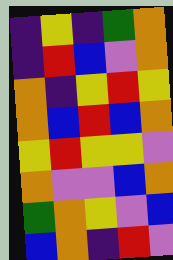[["indigo", "yellow", "indigo", "green", "orange"], ["indigo", "red", "blue", "violet", "orange"], ["orange", "indigo", "yellow", "red", "yellow"], ["orange", "blue", "red", "blue", "orange"], ["yellow", "red", "yellow", "yellow", "violet"], ["orange", "violet", "violet", "blue", "orange"], ["green", "orange", "yellow", "violet", "blue"], ["blue", "orange", "indigo", "red", "violet"]]